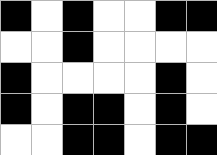[["black", "white", "black", "white", "white", "black", "black"], ["white", "white", "black", "white", "white", "white", "white"], ["black", "white", "white", "white", "white", "black", "white"], ["black", "white", "black", "black", "white", "black", "white"], ["white", "white", "black", "black", "white", "black", "black"]]